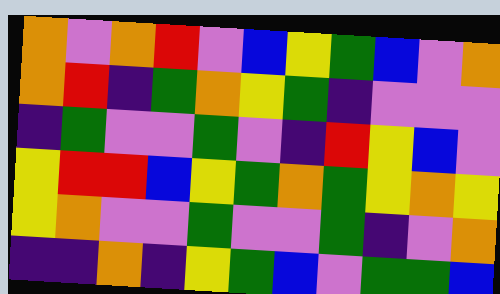[["orange", "violet", "orange", "red", "violet", "blue", "yellow", "green", "blue", "violet", "orange"], ["orange", "red", "indigo", "green", "orange", "yellow", "green", "indigo", "violet", "violet", "violet"], ["indigo", "green", "violet", "violet", "green", "violet", "indigo", "red", "yellow", "blue", "violet"], ["yellow", "red", "red", "blue", "yellow", "green", "orange", "green", "yellow", "orange", "yellow"], ["yellow", "orange", "violet", "violet", "green", "violet", "violet", "green", "indigo", "violet", "orange"], ["indigo", "indigo", "orange", "indigo", "yellow", "green", "blue", "violet", "green", "green", "blue"]]